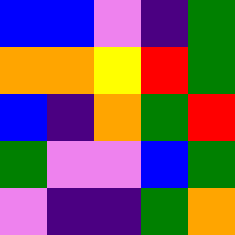[["blue", "blue", "violet", "indigo", "green"], ["orange", "orange", "yellow", "red", "green"], ["blue", "indigo", "orange", "green", "red"], ["green", "violet", "violet", "blue", "green"], ["violet", "indigo", "indigo", "green", "orange"]]